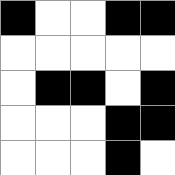[["black", "white", "white", "black", "black"], ["white", "white", "white", "white", "white"], ["white", "black", "black", "white", "black"], ["white", "white", "white", "black", "black"], ["white", "white", "white", "black", "white"]]